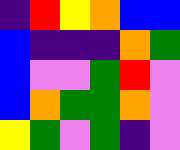[["indigo", "red", "yellow", "orange", "blue", "blue"], ["blue", "indigo", "indigo", "indigo", "orange", "green"], ["blue", "violet", "violet", "green", "red", "violet"], ["blue", "orange", "green", "green", "orange", "violet"], ["yellow", "green", "violet", "green", "indigo", "violet"]]